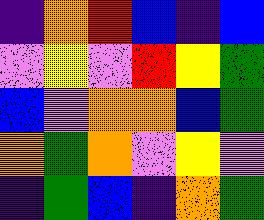[["indigo", "orange", "red", "blue", "indigo", "blue"], ["violet", "yellow", "violet", "red", "yellow", "green"], ["blue", "violet", "orange", "orange", "blue", "green"], ["orange", "green", "orange", "violet", "yellow", "violet"], ["indigo", "green", "blue", "indigo", "orange", "green"]]